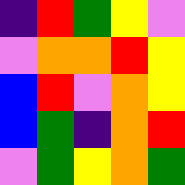[["indigo", "red", "green", "yellow", "violet"], ["violet", "orange", "orange", "red", "yellow"], ["blue", "red", "violet", "orange", "yellow"], ["blue", "green", "indigo", "orange", "red"], ["violet", "green", "yellow", "orange", "green"]]